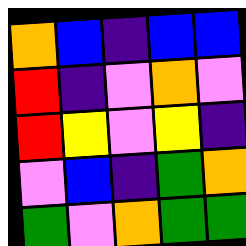[["orange", "blue", "indigo", "blue", "blue"], ["red", "indigo", "violet", "orange", "violet"], ["red", "yellow", "violet", "yellow", "indigo"], ["violet", "blue", "indigo", "green", "orange"], ["green", "violet", "orange", "green", "green"]]